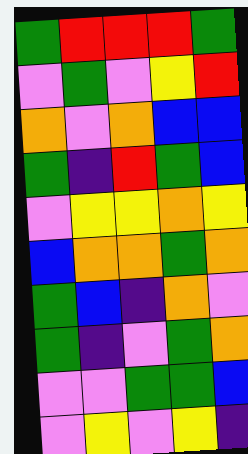[["green", "red", "red", "red", "green"], ["violet", "green", "violet", "yellow", "red"], ["orange", "violet", "orange", "blue", "blue"], ["green", "indigo", "red", "green", "blue"], ["violet", "yellow", "yellow", "orange", "yellow"], ["blue", "orange", "orange", "green", "orange"], ["green", "blue", "indigo", "orange", "violet"], ["green", "indigo", "violet", "green", "orange"], ["violet", "violet", "green", "green", "blue"], ["violet", "yellow", "violet", "yellow", "indigo"]]